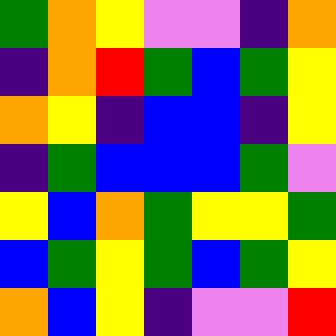[["green", "orange", "yellow", "violet", "violet", "indigo", "orange"], ["indigo", "orange", "red", "green", "blue", "green", "yellow"], ["orange", "yellow", "indigo", "blue", "blue", "indigo", "yellow"], ["indigo", "green", "blue", "blue", "blue", "green", "violet"], ["yellow", "blue", "orange", "green", "yellow", "yellow", "green"], ["blue", "green", "yellow", "green", "blue", "green", "yellow"], ["orange", "blue", "yellow", "indigo", "violet", "violet", "red"]]